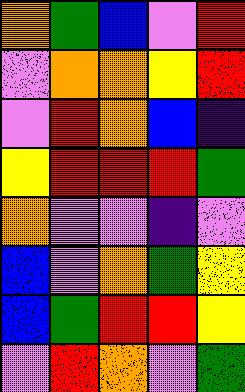[["orange", "green", "blue", "violet", "red"], ["violet", "orange", "orange", "yellow", "red"], ["violet", "red", "orange", "blue", "indigo"], ["yellow", "red", "red", "red", "green"], ["orange", "violet", "violet", "indigo", "violet"], ["blue", "violet", "orange", "green", "yellow"], ["blue", "green", "red", "red", "yellow"], ["violet", "red", "orange", "violet", "green"]]